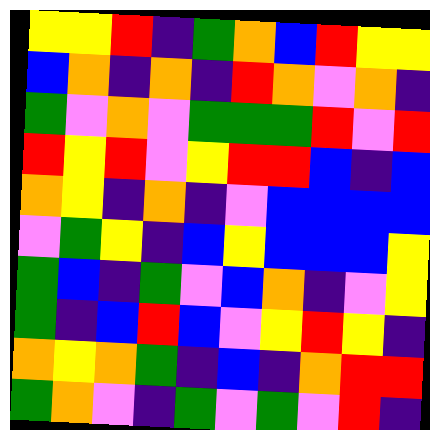[["yellow", "yellow", "red", "indigo", "green", "orange", "blue", "red", "yellow", "yellow"], ["blue", "orange", "indigo", "orange", "indigo", "red", "orange", "violet", "orange", "indigo"], ["green", "violet", "orange", "violet", "green", "green", "green", "red", "violet", "red"], ["red", "yellow", "red", "violet", "yellow", "red", "red", "blue", "indigo", "blue"], ["orange", "yellow", "indigo", "orange", "indigo", "violet", "blue", "blue", "blue", "blue"], ["violet", "green", "yellow", "indigo", "blue", "yellow", "blue", "blue", "blue", "yellow"], ["green", "blue", "indigo", "green", "violet", "blue", "orange", "indigo", "violet", "yellow"], ["green", "indigo", "blue", "red", "blue", "violet", "yellow", "red", "yellow", "indigo"], ["orange", "yellow", "orange", "green", "indigo", "blue", "indigo", "orange", "red", "red"], ["green", "orange", "violet", "indigo", "green", "violet", "green", "violet", "red", "indigo"]]